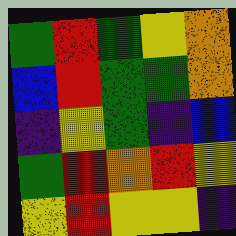[["green", "red", "green", "yellow", "orange"], ["blue", "red", "green", "green", "orange"], ["indigo", "yellow", "green", "indigo", "blue"], ["green", "red", "orange", "red", "yellow"], ["yellow", "red", "yellow", "yellow", "indigo"]]